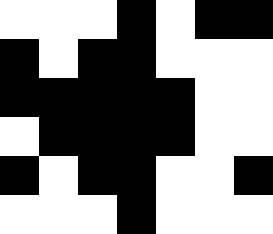[["white", "white", "white", "black", "white", "black", "black"], ["black", "white", "black", "black", "white", "white", "white"], ["black", "black", "black", "black", "black", "white", "white"], ["white", "black", "black", "black", "black", "white", "white"], ["black", "white", "black", "black", "white", "white", "black"], ["white", "white", "white", "black", "white", "white", "white"]]